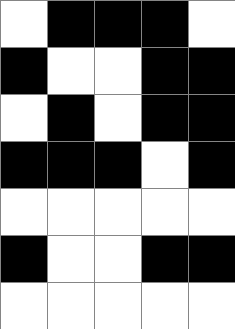[["white", "black", "black", "black", "white"], ["black", "white", "white", "black", "black"], ["white", "black", "white", "black", "black"], ["black", "black", "black", "white", "black"], ["white", "white", "white", "white", "white"], ["black", "white", "white", "black", "black"], ["white", "white", "white", "white", "white"]]